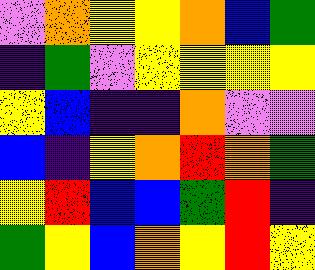[["violet", "orange", "yellow", "yellow", "orange", "blue", "green"], ["indigo", "green", "violet", "yellow", "yellow", "yellow", "yellow"], ["yellow", "blue", "indigo", "indigo", "orange", "violet", "violet"], ["blue", "indigo", "yellow", "orange", "red", "orange", "green"], ["yellow", "red", "blue", "blue", "green", "red", "indigo"], ["green", "yellow", "blue", "orange", "yellow", "red", "yellow"]]